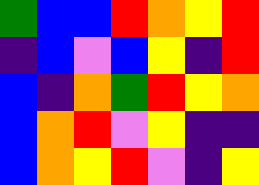[["green", "blue", "blue", "red", "orange", "yellow", "red"], ["indigo", "blue", "violet", "blue", "yellow", "indigo", "red"], ["blue", "indigo", "orange", "green", "red", "yellow", "orange"], ["blue", "orange", "red", "violet", "yellow", "indigo", "indigo"], ["blue", "orange", "yellow", "red", "violet", "indigo", "yellow"]]